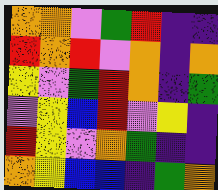[["orange", "orange", "violet", "green", "red", "indigo", "indigo"], ["red", "orange", "red", "violet", "orange", "indigo", "orange"], ["yellow", "violet", "green", "red", "orange", "indigo", "green"], ["violet", "yellow", "blue", "red", "violet", "yellow", "indigo"], ["red", "yellow", "violet", "orange", "green", "indigo", "indigo"], ["orange", "yellow", "blue", "blue", "indigo", "green", "orange"]]